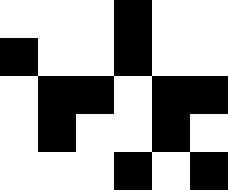[["white", "white", "white", "black", "white", "white"], ["black", "white", "white", "black", "white", "white"], ["white", "black", "black", "white", "black", "black"], ["white", "black", "white", "white", "black", "white"], ["white", "white", "white", "black", "white", "black"]]